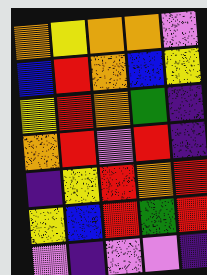[["orange", "yellow", "orange", "orange", "violet"], ["blue", "red", "orange", "blue", "yellow"], ["yellow", "red", "orange", "green", "indigo"], ["orange", "red", "violet", "red", "indigo"], ["indigo", "yellow", "red", "orange", "red"], ["yellow", "blue", "red", "green", "red"], ["violet", "indigo", "violet", "violet", "indigo"]]